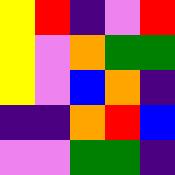[["yellow", "red", "indigo", "violet", "red"], ["yellow", "violet", "orange", "green", "green"], ["yellow", "violet", "blue", "orange", "indigo"], ["indigo", "indigo", "orange", "red", "blue"], ["violet", "violet", "green", "green", "indigo"]]